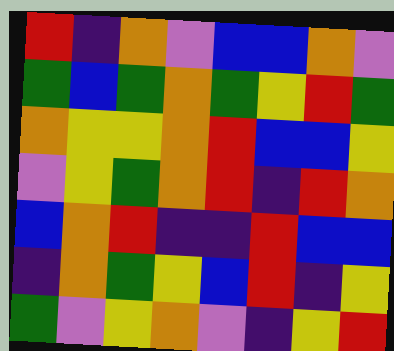[["red", "indigo", "orange", "violet", "blue", "blue", "orange", "violet"], ["green", "blue", "green", "orange", "green", "yellow", "red", "green"], ["orange", "yellow", "yellow", "orange", "red", "blue", "blue", "yellow"], ["violet", "yellow", "green", "orange", "red", "indigo", "red", "orange"], ["blue", "orange", "red", "indigo", "indigo", "red", "blue", "blue"], ["indigo", "orange", "green", "yellow", "blue", "red", "indigo", "yellow"], ["green", "violet", "yellow", "orange", "violet", "indigo", "yellow", "red"]]